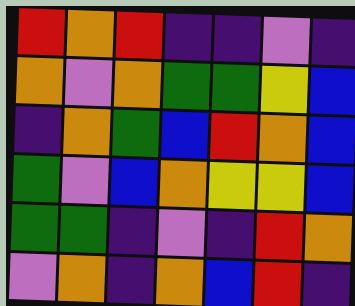[["red", "orange", "red", "indigo", "indigo", "violet", "indigo"], ["orange", "violet", "orange", "green", "green", "yellow", "blue"], ["indigo", "orange", "green", "blue", "red", "orange", "blue"], ["green", "violet", "blue", "orange", "yellow", "yellow", "blue"], ["green", "green", "indigo", "violet", "indigo", "red", "orange"], ["violet", "orange", "indigo", "orange", "blue", "red", "indigo"]]